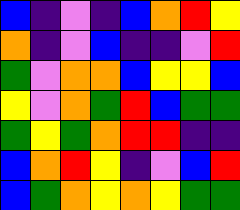[["blue", "indigo", "violet", "indigo", "blue", "orange", "red", "yellow"], ["orange", "indigo", "violet", "blue", "indigo", "indigo", "violet", "red"], ["green", "violet", "orange", "orange", "blue", "yellow", "yellow", "blue"], ["yellow", "violet", "orange", "green", "red", "blue", "green", "green"], ["green", "yellow", "green", "orange", "red", "red", "indigo", "indigo"], ["blue", "orange", "red", "yellow", "indigo", "violet", "blue", "red"], ["blue", "green", "orange", "yellow", "orange", "yellow", "green", "green"]]